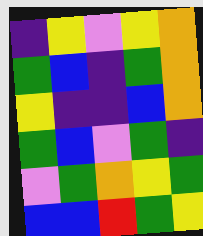[["indigo", "yellow", "violet", "yellow", "orange"], ["green", "blue", "indigo", "green", "orange"], ["yellow", "indigo", "indigo", "blue", "orange"], ["green", "blue", "violet", "green", "indigo"], ["violet", "green", "orange", "yellow", "green"], ["blue", "blue", "red", "green", "yellow"]]